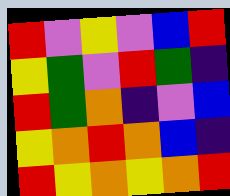[["red", "violet", "yellow", "violet", "blue", "red"], ["yellow", "green", "violet", "red", "green", "indigo"], ["red", "green", "orange", "indigo", "violet", "blue"], ["yellow", "orange", "red", "orange", "blue", "indigo"], ["red", "yellow", "orange", "yellow", "orange", "red"]]